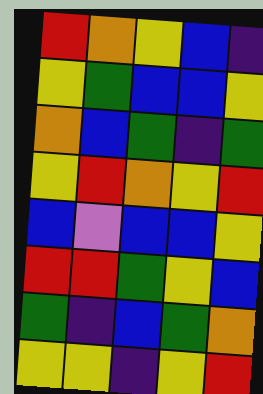[["red", "orange", "yellow", "blue", "indigo"], ["yellow", "green", "blue", "blue", "yellow"], ["orange", "blue", "green", "indigo", "green"], ["yellow", "red", "orange", "yellow", "red"], ["blue", "violet", "blue", "blue", "yellow"], ["red", "red", "green", "yellow", "blue"], ["green", "indigo", "blue", "green", "orange"], ["yellow", "yellow", "indigo", "yellow", "red"]]